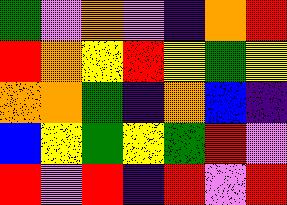[["green", "violet", "orange", "violet", "indigo", "orange", "red"], ["red", "orange", "yellow", "red", "yellow", "green", "yellow"], ["orange", "orange", "green", "indigo", "orange", "blue", "indigo"], ["blue", "yellow", "green", "yellow", "green", "red", "violet"], ["red", "violet", "red", "indigo", "red", "violet", "red"]]